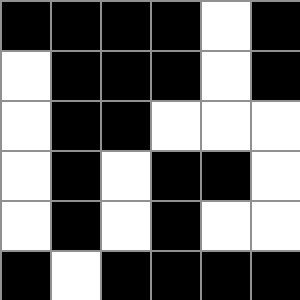[["black", "black", "black", "black", "white", "black"], ["white", "black", "black", "black", "white", "black"], ["white", "black", "black", "white", "white", "white"], ["white", "black", "white", "black", "black", "white"], ["white", "black", "white", "black", "white", "white"], ["black", "white", "black", "black", "black", "black"]]